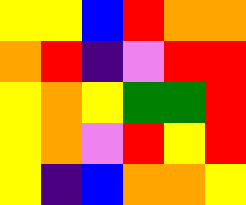[["yellow", "yellow", "blue", "red", "orange", "orange"], ["orange", "red", "indigo", "violet", "red", "red"], ["yellow", "orange", "yellow", "green", "green", "red"], ["yellow", "orange", "violet", "red", "yellow", "red"], ["yellow", "indigo", "blue", "orange", "orange", "yellow"]]